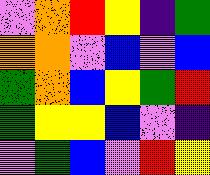[["violet", "orange", "red", "yellow", "indigo", "green"], ["orange", "orange", "violet", "blue", "violet", "blue"], ["green", "orange", "blue", "yellow", "green", "red"], ["green", "yellow", "yellow", "blue", "violet", "indigo"], ["violet", "green", "blue", "violet", "red", "yellow"]]